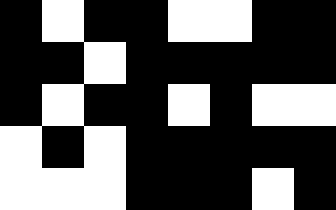[["black", "white", "black", "black", "white", "white", "black", "black"], ["black", "black", "white", "black", "black", "black", "black", "black"], ["black", "white", "black", "black", "white", "black", "white", "white"], ["white", "black", "white", "black", "black", "black", "black", "black"], ["white", "white", "white", "black", "black", "black", "white", "black"]]